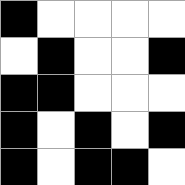[["black", "white", "white", "white", "white"], ["white", "black", "white", "white", "black"], ["black", "black", "white", "white", "white"], ["black", "white", "black", "white", "black"], ["black", "white", "black", "black", "white"]]